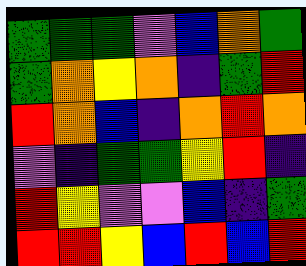[["green", "green", "green", "violet", "blue", "orange", "green"], ["green", "orange", "yellow", "orange", "indigo", "green", "red"], ["red", "orange", "blue", "indigo", "orange", "red", "orange"], ["violet", "indigo", "green", "green", "yellow", "red", "indigo"], ["red", "yellow", "violet", "violet", "blue", "indigo", "green"], ["red", "red", "yellow", "blue", "red", "blue", "red"]]